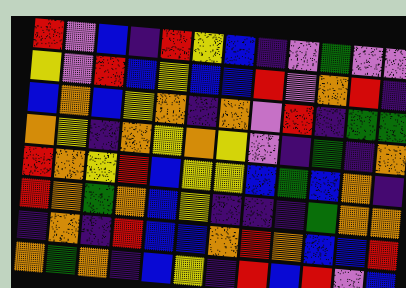[["red", "violet", "blue", "indigo", "red", "yellow", "blue", "indigo", "violet", "green", "violet", "violet"], ["yellow", "violet", "red", "blue", "yellow", "blue", "blue", "red", "violet", "orange", "red", "indigo"], ["blue", "orange", "blue", "yellow", "orange", "indigo", "orange", "violet", "red", "indigo", "green", "green"], ["orange", "yellow", "indigo", "orange", "yellow", "orange", "yellow", "violet", "indigo", "green", "indigo", "orange"], ["red", "orange", "yellow", "red", "blue", "yellow", "yellow", "blue", "green", "blue", "orange", "indigo"], ["red", "orange", "green", "orange", "blue", "yellow", "indigo", "indigo", "indigo", "green", "orange", "orange"], ["indigo", "orange", "indigo", "red", "blue", "blue", "orange", "red", "orange", "blue", "blue", "red"], ["orange", "green", "orange", "indigo", "blue", "yellow", "indigo", "red", "blue", "red", "violet", "blue"]]